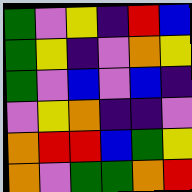[["green", "violet", "yellow", "indigo", "red", "blue"], ["green", "yellow", "indigo", "violet", "orange", "yellow"], ["green", "violet", "blue", "violet", "blue", "indigo"], ["violet", "yellow", "orange", "indigo", "indigo", "violet"], ["orange", "red", "red", "blue", "green", "yellow"], ["orange", "violet", "green", "green", "orange", "red"]]